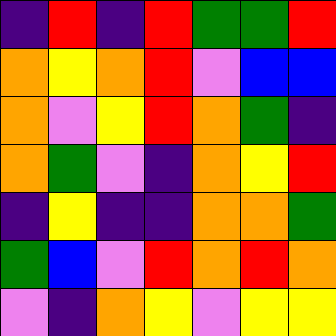[["indigo", "red", "indigo", "red", "green", "green", "red"], ["orange", "yellow", "orange", "red", "violet", "blue", "blue"], ["orange", "violet", "yellow", "red", "orange", "green", "indigo"], ["orange", "green", "violet", "indigo", "orange", "yellow", "red"], ["indigo", "yellow", "indigo", "indigo", "orange", "orange", "green"], ["green", "blue", "violet", "red", "orange", "red", "orange"], ["violet", "indigo", "orange", "yellow", "violet", "yellow", "yellow"]]